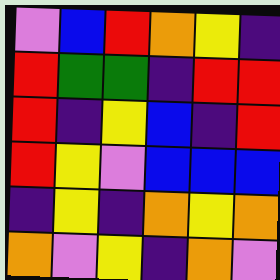[["violet", "blue", "red", "orange", "yellow", "indigo"], ["red", "green", "green", "indigo", "red", "red"], ["red", "indigo", "yellow", "blue", "indigo", "red"], ["red", "yellow", "violet", "blue", "blue", "blue"], ["indigo", "yellow", "indigo", "orange", "yellow", "orange"], ["orange", "violet", "yellow", "indigo", "orange", "violet"]]